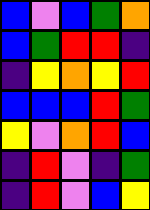[["blue", "violet", "blue", "green", "orange"], ["blue", "green", "red", "red", "indigo"], ["indigo", "yellow", "orange", "yellow", "red"], ["blue", "blue", "blue", "red", "green"], ["yellow", "violet", "orange", "red", "blue"], ["indigo", "red", "violet", "indigo", "green"], ["indigo", "red", "violet", "blue", "yellow"]]